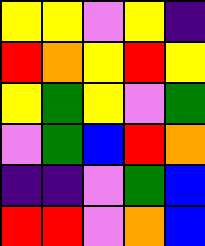[["yellow", "yellow", "violet", "yellow", "indigo"], ["red", "orange", "yellow", "red", "yellow"], ["yellow", "green", "yellow", "violet", "green"], ["violet", "green", "blue", "red", "orange"], ["indigo", "indigo", "violet", "green", "blue"], ["red", "red", "violet", "orange", "blue"]]